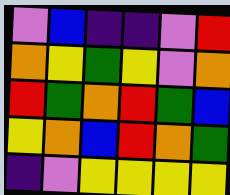[["violet", "blue", "indigo", "indigo", "violet", "red"], ["orange", "yellow", "green", "yellow", "violet", "orange"], ["red", "green", "orange", "red", "green", "blue"], ["yellow", "orange", "blue", "red", "orange", "green"], ["indigo", "violet", "yellow", "yellow", "yellow", "yellow"]]